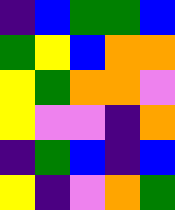[["indigo", "blue", "green", "green", "blue"], ["green", "yellow", "blue", "orange", "orange"], ["yellow", "green", "orange", "orange", "violet"], ["yellow", "violet", "violet", "indigo", "orange"], ["indigo", "green", "blue", "indigo", "blue"], ["yellow", "indigo", "violet", "orange", "green"]]